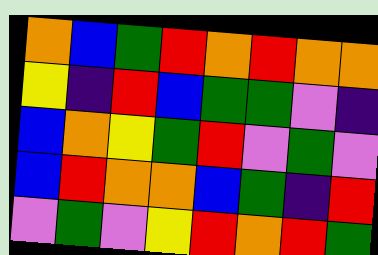[["orange", "blue", "green", "red", "orange", "red", "orange", "orange"], ["yellow", "indigo", "red", "blue", "green", "green", "violet", "indigo"], ["blue", "orange", "yellow", "green", "red", "violet", "green", "violet"], ["blue", "red", "orange", "orange", "blue", "green", "indigo", "red"], ["violet", "green", "violet", "yellow", "red", "orange", "red", "green"]]